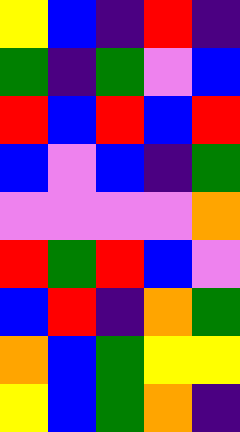[["yellow", "blue", "indigo", "red", "indigo"], ["green", "indigo", "green", "violet", "blue"], ["red", "blue", "red", "blue", "red"], ["blue", "violet", "blue", "indigo", "green"], ["violet", "violet", "violet", "violet", "orange"], ["red", "green", "red", "blue", "violet"], ["blue", "red", "indigo", "orange", "green"], ["orange", "blue", "green", "yellow", "yellow"], ["yellow", "blue", "green", "orange", "indigo"]]